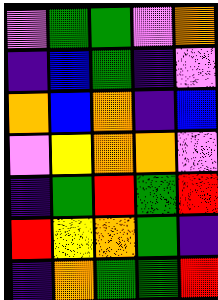[["violet", "green", "green", "violet", "orange"], ["indigo", "blue", "green", "indigo", "violet"], ["orange", "blue", "orange", "indigo", "blue"], ["violet", "yellow", "orange", "orange", "violet"], ["indigo", "green", "red", "green", "red"], ["red", "yellow", "orange", "green", "indigo"], ["indigo", "orange", "green", "green", "red"]]